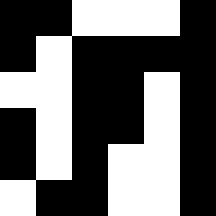[["black", "black", "white", "white", "white", "black"], ["black", "white", "black", "black", "black", "black"], ["white", "white", "black", "black", "white", "black"], ["black", "white", "black", "black", "white", "black"], ["black", "white", "black", "white", "white", "black"], ["white", "black", "black", "white", "white", "black"]]